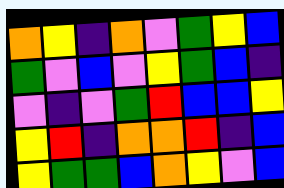[["orange", "yellow", "indigo", "orange", "violet", "green", "yellow", "blue"], ["green", "violet", "blue", "violet", "yellow", "green", "blue", "indigo"], ["violet", "indigo", "violet", "green", "red", "blue", "blue", "yellow"], ["yellow", "red", "indigo", "orange", "orange", "red", "indigo", "blue"], ["yellow", "green", "green", "blue", "orange", "yellow", "violet", "blue"]]